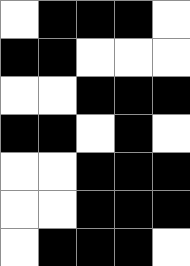[["white", "black", "black", "black", "white"], ["black", "black", "white", "white", "white"], ["white", "white", "black", "black", "black"], ["black", "black", "white", "black", "white"], ["white", "white", "black", "black", "black"], ["white", "white", "black", "black", "black"], ["white", "black", "black", "black", "white"]]